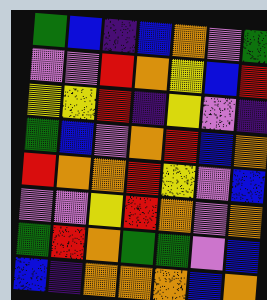[["green", "blue", "indigo", "blue", "orange", "violet", "green"], ["violet", "violet", "red", "orange", "yellow", "blue", "red"], ["yellow", "yellow", "red", "indigo", "yellow", "violet", "indigo"], ["green", "blue", "violet", "orange", "red", "blue", "orange"], ["red", "orange", "orange", "red", "yellow", "violet", "blue"], ["violet", "violet", "yellow", "red", "orange", "violet", "orange"], ["green", "red", "orange", "green", "green", "violet", "blue"], ["blue", "indigo", "orange", "orange", "orange", "blue", "orange"]]